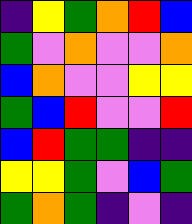[["indigo", "yellow", "green", "orange", "red", "blue"], ["green", "violet", "orange", "violet", "violet", "orange"], ["blue", "orange", "violet", "violet", "yellow", "yellow"], ["green", "blue", "red", "violet", "violet", "red"], ["blue", "red", "green", "green", "indigo", "indigo"], ["yellow", "yellow", "green", "violet", "blue", "green"], ["green", "orange", "green", "indigo", "violet", "indigo"]]